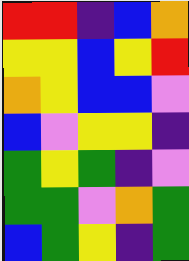[["red", "red", "indigo", "blue", "orange"], ["yellow", "yellow", "blue", "yellow", "red"], ["orange", "yellow", "blue", "blue", "violet"], ["blue", "violet", "yellow", "yellow", "indigo"], ["green", "yellow", "green", "indigo", "violet"], ["green", "green", "violet", "orange", "green"], ["blue", "green", "yellow", "indigo", "green"]]